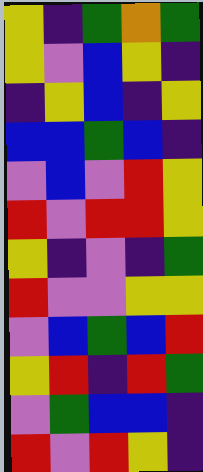[["yellow", "indigo", "green", "orange", "green"], ["yellow", "violet", "blue", "yellow", "indigo"], ["indigo", "yellow", "blue", "indigo", "yellow"], ["blue", "blue", "green", "blue", "indigo"], ["violet", "blue", "violet", "red", "yellow"], ["red", "violet", "red", "red", "yellow"], ["yellow", "indigo", "violet", "indigo", "green"], ["red", "violet", "violet", "yellow", "yellow"], ["violet", "blue", "green", "blue", "red"], ["yellow", "red", "indigo", "red", "green"], ["violet", "green", "blue", "blue", "indigo"], ["red", "violet", "red", "yellow", "indigo"]]